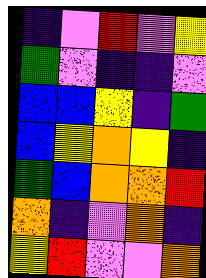[["indigo", "violet", "red", "violet", "yellow"], ["green", "violet", "indigo", "indigo", "violet"], ["blue", "blue", "yellow", "indigo", "green"], ["blue", "yellow", "orange", "yellow", "indigo"], ["green", "blue", "orange", "orange", "red"], ["orange", "indigo", "violet", "orange", "indigo"], ["yellow", "red", "violet", "violet", "orange"]]